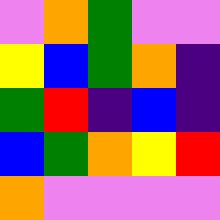[["violet", "orange", "green", "violet", "violet"], ["yellow", "blue", "green", "orange", "indigo"], ["green", "red", "indigo", "blue", "indigo"], ["blue", "green", "orange", "yellow", "red"], ["orange", "violet", "violet", "violet", "violet"]]